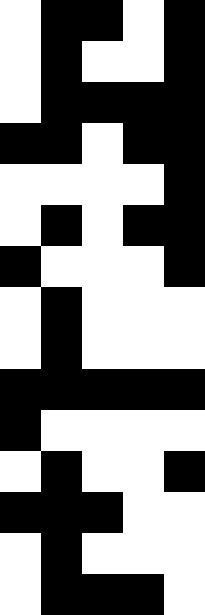[["white", "black", "black", "white", "black"], ["white", "black", "white", "white", "black"], ["white", "black", "black", "black", "black"], ["black", "black", "white", "black", "black"], ["white", "white", "white", "white", "black"], ["white", "black", "white", "black", "black"], ["black", "white", "white", "white", "black"], ["white", "black", "white", "white", "white"], ["white", "black", "white", "white", "white"], ["black", "black", "black", "black", "black"], ["black", "white", "white", "white", "white"], ["white", "black", "white", "white", "black"], ["black", "black", "black", "white", "white"], ["white", "black", "white", "white", "white"], ["white", "black", "black", "black", "white"]]